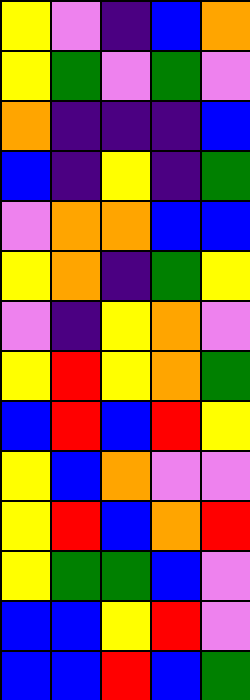[["yellow", "violet", "indigo", "blue", "orange"], ["yellow", "green", "violet", "green", "violet"], ["orange", "indigo", "indigo", "indigo", "blue"], ["blue", "indigo", "yellow", "indigo", "green"], ["violet", "orange", "orange", "blue", "blue"], ["yellow", "orange", "indigo", "green", "yellow"], ["violet", "indigo", "yellow", "orange", "violet"], ["yellow", "red", "yellow", "orange", "green"], ["blue", "red", "blue", "red", "yellow"], ["yellow", "blue", "orange", "violet", "violet"], ["yellow", "red", "blue", "orange", "red"], ["yellow", "green", "green", "blue", "violet"], ["blue", "blue", "yellow", "red", "violet"], ["blue", "blue", "red", "blue", "green"]]